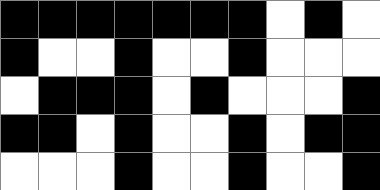[["black", "black", "black", "black", "black", "black", "black", "white", "black", "white"], ["black", "white", "white", "black", "white", "white", "black", "white", "white", "white"], ["white", "black", "black", "black", "white", "black", "white", "white", "white", "black"], ["black", "black", "white", "black", "white", "white", "black", "white", "black", "black"], ["white", "white", "white", "black", "white", "white", "black", "white", "white", "black"]]